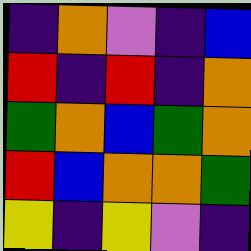[["indigo", "orange", "violet", "indigo", "blue"], ["red", "indigo", "red", "indigo", "orange"], ["green", "orange", "blue", "green", "orange"], ["red", "blue", "orange", "orange", "green"], ["yellow", "indigo", "yellow", "violet", "indigo"]]